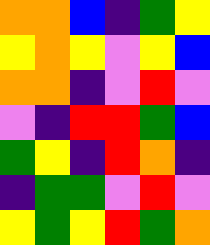[["orange", "orange", "blue", "indigo", "green", "yellow"], ["yellow", "orange", "yellow", "violet", "yellow", "blue"], ["orange", "orange", "indigo", "violet", "red", "violet"], ["violet", "indigo", "red", "red", "green", "blue"], ["green", "yellow", "indigo", "red", "orange", "indigo"], ["indigo", "green", "green", "violet", "red", "violet"], ["yellow", "green", "yellow", "red", "green", "orange"]]